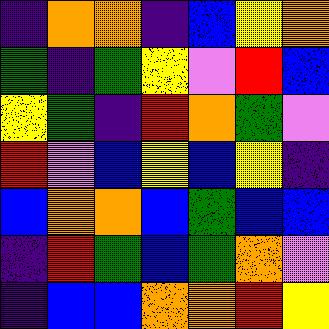[["indigo", "orange", "orange", "indigo", "blue", "yellow", "orange"], ["green", "indigo", "green", "yellow", "violet", "red", "blue"], ["yellow", "green", "indigo", "red", "orange", "green", "violet"], ["red", "violet", "blue", "yellow", "blue", "yellow", "indigo"], ["blue", "orange", "orange", "blue", "green", "blue", "blue"], ["indigo", "red", "green", "blue", "green", "orange", "violet"], ["indigo", "blue", "blue", "orange", "orange", "red", "yellow"]]